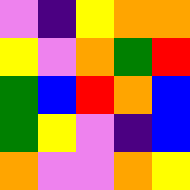[["violet", "indigo", "yellow", "orange", "orange"], ["yellow", "violet", "orange", "green", "red"], ["green", "blue", "red", "orange", "blue"], ["green", "yellow", "violet", "indigo", "blue"], ["orange", "violet", "violet", "orange", "yellow"]]